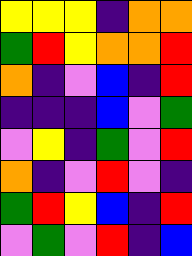[["yellow", "yellow", "yellow", "indigo", "orange", "orange"], ["green", "red", "yellow", "orange", "orange", "red"], ["orange", "indigo", "violet", "blue", "indigo", "red"], ["indigo", "indigo", "indigo", "blue", "violet", "green"], ["violet", "yellow", "indigo", "green", "violet", "red"], ["orange", "indigo", "violet", "red", "violet", "indigo"], ["green", "red", "yellow", "blue", "indigo", "red"], ["violet", "green", "violet", "red", "indigo", "blue"]]